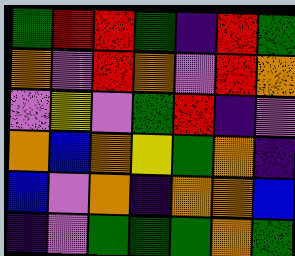[["green", "red", "red", "green", "indigo", "red", "green"], ["orange", "violet", "red", "orange", "violet", "red", "orange"], ["violet", "yellow", "violet", "green", "red", "indigo", "violet"], ["orange", "blue", "orange", "yellow", "green", "orange", "indigo"], ["blue", "violet", "orange", "indigo", "orange", "orange", "blue"], ["indigo", "violet", "green", "green", "green", "orange", "green"]]